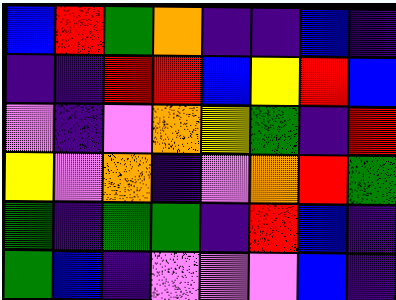[["blue", "red", "green", "orange", "indigo", "indigo", "blue", "indigo"], ["indigo", "indigo", "red", "red", "blue", "yellow", "red", "blue"], ["violet", "indigo", "violet", "orange", "yellow", "green", "indigo", "red"], ["yellow", "violet", "orange", "indigo", "violet", "orange", "red", "green"], ["green", "indigo", "green", "green", "indigo", "red", "blue", "indigo"], ["green", "blue", "indigo", "violet", "violet", "violet", "blue", "indigo"]]